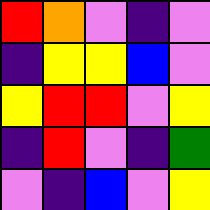[["red", "orange", "violet", "indigo", "violet"], ["indigo", "yellow", "yellow", "blue", "violet"], ["yellow", "red", "red", "violet", "yellow"], ["indigo", "red", "violet", "indigo", "green"], ["violet", "indigo", "blue", "violet", "yellow"]]